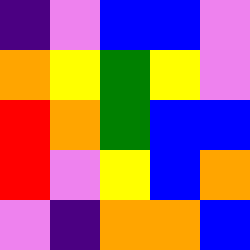[["indigo", "violet", "blue", "blue", "violet"], ["orange", "yellow", "green", "yellow", "violet"], ["red", "orange", "green", "blue", "blue"], ["red", "violet", "yellow", "blue", "orange"], ["violet", "indigo", "orange", "orange", "blue"]]